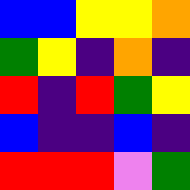[["blue", "blue", "yellow", "yellow", "orange"], ["green", "yellow", "indigo", "orange", "indigo"], ["red", "indigo", "red", "green", "yellow"], ["blue", "indigo", "indigo", "blue", "indigo"], ["red", "red", "red", "violet", "green"]]